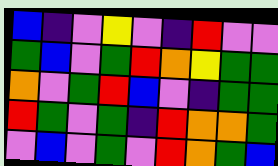[["blue", "indigo", "violet", "yellow", "violet", "indigo", "red", "violet", "violet"], ["green", "blue", "violet", "green", "red", "orange", "yellow", "green", "green"], ["orange", "violet", "green", "red", "blue", "violet", "indigo", "green", "green"], ["red", "green", "violet", "green", "indigo", "red", "orange", "orange", "green"], ["violet", "blue", "violet", "green", "violet", "red", "orange", "green", "blue"]]